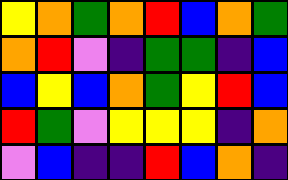[["yellow", "orange", "green", "orange", "red", "blue", "orange", "green"], ["orange", "red", "violet", "indigo", "green", "green", "indigo", "blue"], ["blue", "yellow", "blue", "orange", "green", "yellow", "red", "blue"], ["red", "green", "violet", "yellow", "yellow", "yellow", "indigo", "orange"], ["violet", "blue", "indigo", "indigo", "red", "blue", "orange", "indigo"]]